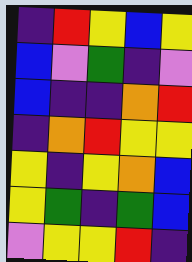[["indigo", "red", "yellow", "blue", "yellow"], ["blue", "violet", "green", "indigo", "violet"], ["blue", "indigo", "indigo", "orange", "red"], ["indigo", "orange", "red", "yellow", "yellow"], ["yellow", "indigo", "yellow", "orange", "blue"], ["yellow", "green", "indigo", "green", "blue"], ["violet", "yellow", "yellow", "red", "indigo"]]